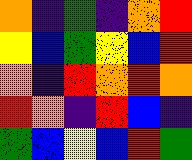[["orange", "indigo", "green", "indigo", "orange", "red"], ["yellow", "blue", "green", "yellow", "blue", "red"], ["orange", "indigo", "red", "orange", "red", "orange"], ["red", "orange", "indigo", "red", "blue", "indigo"], ["green", "blue", "yellow", "blue", "red", "green"]]